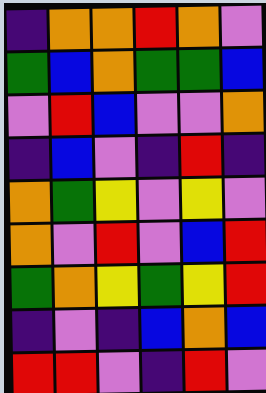[["indigo", "orange", "orange", "red", "orange", "violet"], ["green", "blue", "orange", "green", "green", "blue"], ["violet", "red", "blue", "violet", "violet", "orange"], ["indigo", "blue", "violet", "indigo", "red", "indigo"], ["orange", "green", "yellow", "violet", "yellow", "violet"], ["orange", "violet", "red", "violet", "blue", "red"], ["green", "orange", "yellow", "green", "yellow", "red"], ["indigo", "violet", "indigo", "blue", "orange", "blue"], ["red", "red", "violet", "indigo", "red", "violet"]]